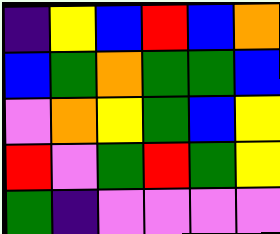[["indigo", "yellow", "blue", "red", "blue", "orange"], ["blue", "green", "orange", "green", "green", "blue"], ["violet", "orange", "yellow", "green", "blue", "yellow"], ["red", "violet", "green", "red", "green", "yellow"], ["green", "indigo", "violet", "violet", "violet", "violet"]]